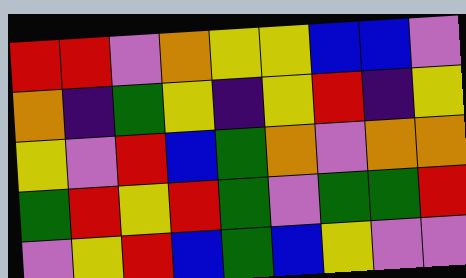[["red", "red", "violet", "orange", "yellow", "yellow", "blue", "blue", "violet"], ["orange", "indigo", "green", "yellow", "indigo", "yellow", "red", "indigo", "yellow"], ["yellow", "violet", "red", "blue", "green", "orange", "violet", "orange", "orange"], ["green", "red", "yellow", "red", "green", "violet", "green", "green", "red"], ["violet", "yellow", "red", "blue", "green", "blue", "yellow", "violet", "violet"]]